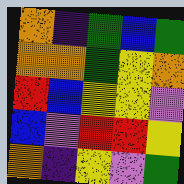[["orange", "indigo", "green", "blue", "green"], ["orange", "orange", "green", "yellow", "orange"], ["red", "blue", "yellow", "yellow", "violet"], ["blue", "violet", "red", "red", "yellow"], ["orange", "indigo", "yellow", "violet", "green"]]